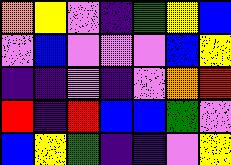[["orange", "yellow", "violet", "indigo", "green", "yellow", "blue"], ["violet", "blue", "violet", "violet", "violet", "blue", "yellow"], ["indigo", "indigo", "violet", "indigo", "violet", "orange", "red"], ["red", "indigo", "red", "blue", "blue", "green", "violet"], ["blue", "yellow", "green", "indigo", "indigo", "violet", "yellow"]]